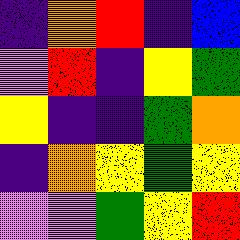[["indigo", "orange", "red", "indigo", "blue"], ["violet", "red", "indigo", "yellow", "green"], ["yellow", "indigo", "indigo", "green", "orange"], ["indigo", "orange", "yellow", "green", "yellow"], ["violet", "violet", "green", "yellow", "red"]]